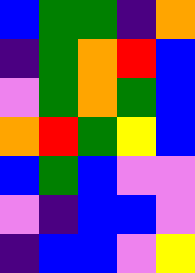[["blue", "green", "green", "indigo", "orange"], ["indigo", "green", "orange", "red", "blue"], ["violet", "green", "orange", "green", "blue"], ["orange", "red", "green", "yellow", "blue"], ["blue", "green", "blue", "violet", "violet"], ["violet", "indigo", "blue", "blue", "violet"], ["indigo", "blue", "blue", "violet", "yellow"]]